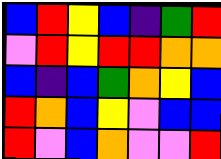[["blue", "red", "yellow", "blue", "indigo", "green", "red"], ["violet", "red", "yellow", "red", "red", "orange", "orange"], ["blue", "indigo", "blue", "green", "orange", "yellow", "blue"], ["red", "orange", "blue", "yellow", "violet", "blue", "blue"], ["red", "violet", "blue", "orange", "violet", "violet", "red"]]